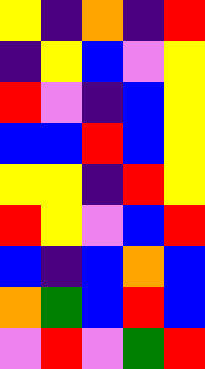[["yellow", "indigo", "orange", "indigo", "red"], ["indigo", "yellow", "blue", "violet", "yellow"], ["red", "violet", "indigo", "blue", "yellow"], ["blue", "blue", "red", "blue", "yellow"], ["yellow", "yellow", "indigo", "red", "yellow"], ["red", "yellow", "violet", "blue", "red"], ["blue", "indigo", "blue", "orange", "blue"], ["orange", "green", "blue", "red", "blue"], ["violet", "red", "violet", "green", "red"]]